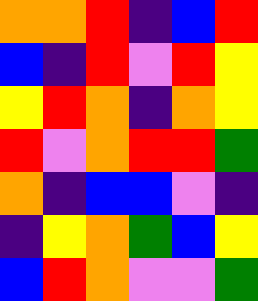[["orange", "orange", "red", "indigo", "blue", "red"], ["blue", "indigo", "red", "violet", "red", "yellow"], ["yellow", "red", "orange", "indigo", "orange", "yellow"], ["red", "violet", "orange", "red", "red", "green"], ["orange", "indigo", "blue", "blue", "violet", "indigo"], ["indigo", "yellow", "orange", "green", "blue", "yellow"], ["blue", "red", "orange", "violet", "violet", "green"]]